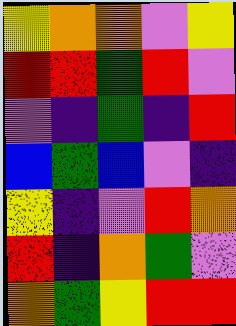[["yellow", "orange", "orange", "violet", "yellow"], ["red", "red", "green", "red", "violet"], ["violet", "indigo", "green", "indigo", "red"], ["blue", "green", "blue", "violet", "indigo"], ["yellow", "indigo", "violet", "red", "orange"], ["red", "indigo", "orange", "green", "violet"], ["orange", "green", "yellow", "red", "red"]]